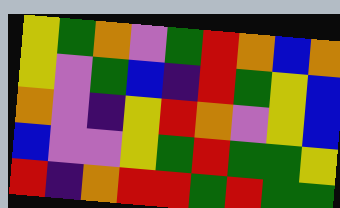[["yellow", "green", "orange", "violet", "green", "red", "orange", "blue", "orange"], ["yellow", "violet", "green", "blue", "indigo", "red", "green", "yellow", "blue"], ["orange", "violet", "indigo", "yellow", "red", "orange", "violet", "yellow", "blue"], ["blue", "violet", "violet", "yellow", "green", "red", "green", "green", "yellow"], ["red", "indigo", "orange", "red", "red", "green", "red", "green", "green"]]